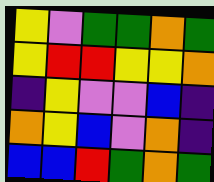[["yellow", "violet", "green", "green", "orange", "green"], ["yellow", "red", "red", "yellow", "yellow", "orange"], ["indigo", "yellow", "violet", "violet", "blue", "indigo"], ["orange", "yellow", "blue", "violet", "orange", "indigo"], ["blue", "blue", "red", "green", "orange", "green"]]